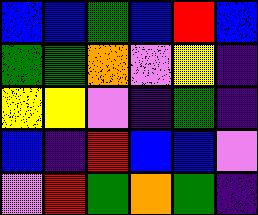[["blue", "blue", "green", "blue", "red", "blue"], ["green", "green", "orange", "violet", "yellow", "indigo"], ["yellow", "yellow", "violet", "indigo", "green", "indigo"], ["blue", "indigo", "red", "blue", "blue", "violet"], ["violet", "red", "green", "orange", "green", "indigo"]]